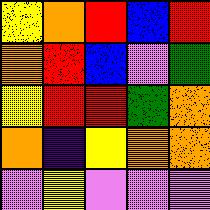[["yellow", "orange", "red", "blue", "red"], ["orange", "red", "blue", "violet", "green"], ["yellow", "red", "red", "green", "orange"], ["orange", "indigo", "yellow", "orange", "orange"], ["violet", "yellow", "violet", "violet", "violet"]]